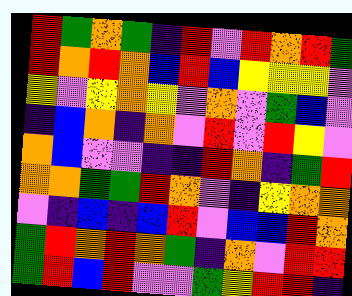[["red", "green", "orange", "green", "indigo", "red", "violet", "red", "orange", "red", "green"], ["red", "orange", "red", "orange", "blue", "red", "blue", "yellow", "yellow", "yellow", "violet"], ["yellow", "violet", "yellow", "orange", "yellow", "violet", "orange", "violet", "green", "blue", "violet"], ["indigo", "blue", "orange", "indigo", "orange", "violet", "red", "violet", "red", "yellow", "violet"], ["orange", "blue", "violet", "violet", "indigo", "indigo", "red", "orange", "indigo", "green", "red"], ["orange", "orange", "green", "green", "red", "orange", "violet", "indigo", "yellow", "orange", "orange"], ["violet", "indigo", "blue", "indigo", "blue", "red", "violet", "blue", "blue", "red", "orange"], ["green", "red", "orange", "red", "orange", "green", "indigo", "orange", "violet", "red", "red"], ["green", "red", "blue", "red", "violet", "violet", "green", "yellow", "red", "red", "indigo"]]